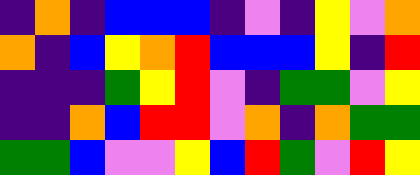[["indigo", "orange", "indigo", "blue", "blue", "blue", "indigo", "violet", "indigo", "yellow", "violet", "orange"], ["orange", "indigo", "blue", "yellow", "orange", "red", "blue", "blue", "blue", "yellow", "indigo", "red"], ["indigo", "indigo", "indigo", "green", "yellow", "red", "violet", "indigo", "green", "green", "violet", "yellow"], ["indigo", "indigo", "orange", "blue", "red", "red", "violet", "orange", "indigo", "orange", "green", "green"], ["green", "green", "blue", "violet", "violet", "yellow", "blue", "red", "green", "violet", "red", "yellow"]]